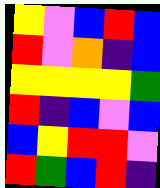[["yellow", "violet", "blue", "red", "blue"], ["red", "violet", "orange", "indigo", "blue"], ["yellow", "yellow", "yellow", "yellow", "green"], ["red", "indigo", "blue", "violet", "blue"], ["blue", "yellow", "red", "red", "violet"], ["red", "green", "blue", "red", "indigo"]]